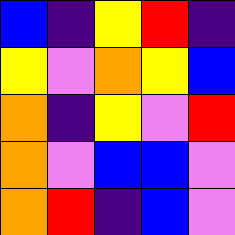[["blue", "indigo", "yellow", "red", "indigo"], ["yellow", "violet", "orange", "yellow", "blue"], ["orange", "indigo", "yellow", "violet", "red"], ["orange", "violet", "blue", "blue", "violet"], ["orange", "red", "indigo", "blue", "violet"]]